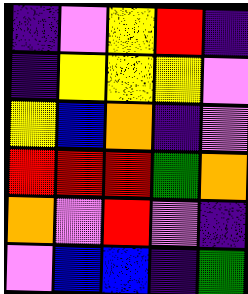[["indigo", "violet", "yellow", "red", "indigo"], ["indigo", "yellow", "yellow", "yellow", "violet"], ["yellow", "blue", "orange", "indigo", "violet"], ["red", "red", "red", "green", "orange"], ["orange", "violet", "red", "violet", "indigo"], ["violet", "blue", "blue", "indigo", "green"]]